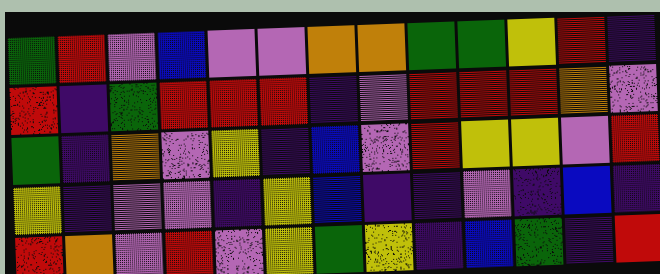[["green", "red", "violet", "blue", "violet", "violet", "orange", "orange", "green", "green", "yellow", "red", "indigo"], ["red", "indigo", "green", "red", "red", "red", "indigo", "violet", "red", "red", "red", "orange", "violet"], ["green", "indigo", "orange", "violet", "yellow", "indigo", "blue", "violet", "red", "yellow", "yellow", "violet", "red"], ["yellow", "indigo", "violet", "violet", "indigo", "yellow", "blue", "indigo", "indigo", "violet", "indigo", "blue", "indigo"], ["red", "orange", "violet", "red", "violet", "yellow", "green", "yellow", "indigo", "blue", "green", "indigo", "red"]]